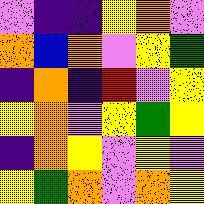[["violet", "indigo", "indigo", "yellow", "orange", "violet"], ["orange", "blue", "orange", "violet", "yellow", "green"], ["indigo", "orange", "indigo", "red", "violet", "yellow"], ["yellow", "orange", "violet", "yellow", "green", "yellow"], ["indigo", "orange", "yellow", "violet", "yellow", "violet"], ["yellow", "green", "orange", "violet", "orange", "yellow"]]